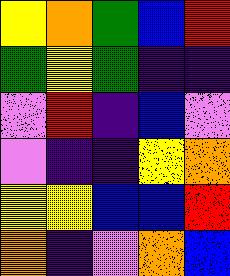[["yellow", "orange", "green", "blue", "red"], ["green", "yellow", "green", "indigo", "indigo"], ["violet", "red", "indigo", "blue", "violet"], ["violet", "indigo", "indigo", "yellow", "orange"], ["yellow", "yellow", "blue", "blue", "red"], ["orange", "indigo", "violet", "orange", "blue"]]